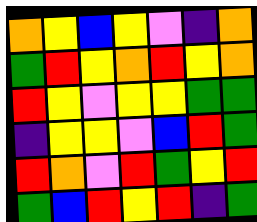[["orange", "yellow", "blue", "yellow", "violet", "indigo", "orange"], ["green", "red", "yellow", "orange", "red", "yellow", "orange"], ["red", "yellow", "violet", "yellow", "yellow", "green", "green"], ["indigo", "yellow", "yellow", "violet", "blue", "red", "green"], ["red", "orange", "violet", "red", "green", "yellow", "red"], ["green", "blue", "red", "yellow", "red", "indigo", "green"]]